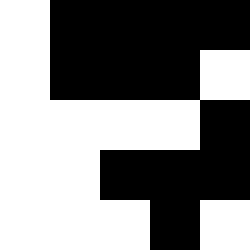[["white", "black", "black", "black", "black"], ["white", "black", "black", "black", "white"], ["white", "white", "white", "white", "black"], ["white", "white", "black", "black", "black"], ["white", "white", "white", "black", "white"]]